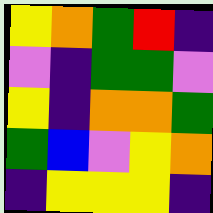[["yellow", "orange", "green", "red", "indigo"], ["violet", "indigo", "green", "green", "violet"], ["yellow", "indigo", "orange", "orange", "green"], ["green", "blue", "violet", "yellow", "orange"], ["indigo", "yellow", "yellow", "yellow", "indigo"]]